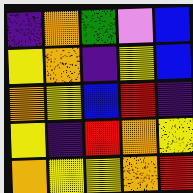[["indigo", "orange", "green", "violet", "blue"], ["yellow", "orange", "indigo", "yellow", "blue"], ["orange", "yellow", "blue", "red", "indigo"], ["yellow", "indigo", "red", "orange", "yellow"], ["orange", "yellow", "yellow", "orange", "red"]]